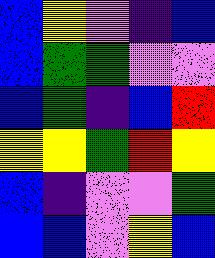[["blue", "yellow", "violet", "indigo", "blue"], ["blue", "green", "green", "violet", "violet"], ["blue", "green", "indigo", "blue", "red"], ["yellow", "yellow", "green", "red", "yellow"], ["blue", "indigo", "violet", "violet", "green"], ["blue", "blue", "violet", "yellow", "blue"]]